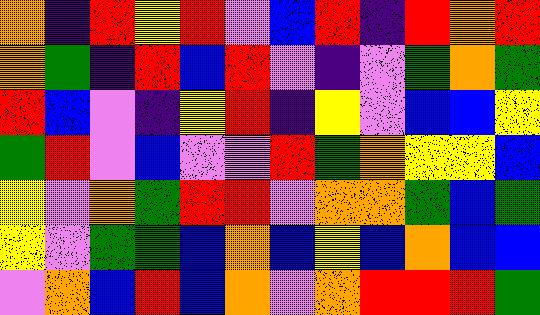[["orange", "indigo", "red", "yellow", "red", "violet", "blue", "red", "indigo", "red", "orange", "red"], ["orange", "green", "indigo", "red", "blue", "red", "violet", "indigo", "violet", "green", "orange", "green"], ["red", "blue", "violet", "indigo", "yellow", "red", "indigo", "yellow", "violet", "blue", "blue", "yellow"], ["green", "red", "violet", "blue", "violet", "violet", "red", "green", "orange", "yellow", "yellow", "blue"], ["yellow", "violet", "orange", "green", "red", "red", "violet", "orange", "orange", "green", "blue", "green"], ["yellow", "violet", "green", "green", "blue", "orange", "blue", "yellow", "blue", "orange", "blue", "blue"], ["violet", "orange", "blue", "red", "blue", "orange", "violet", "orange", "red", "red", "red", "green"]]